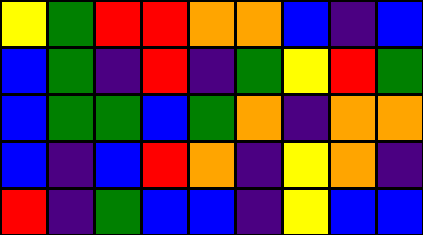[["yellow", "green", "red", "red", "orange", "orange", "blue", "indigo", "blue"], ["blue", "green", "indigo", "red", "indigo", "green", "yellow", "red", "green"], ["blue", "green", "green", "blue", "green", "orange", "indigo", "orange", "orange"], ["blue", "indigo", "blue", "red", "orange", "indigo", "yellow", "orange", "indigo"], ["red", "indigo", "green", "blue", "blue", "indigo", "yellow", "blue", "blue"]]